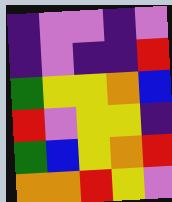[["indigo", "violet", "violet", "indigo", "violet"], ["indigo", "violet", "indigo", "indigo", "red"], ["green", "yellow", "yellow", "orange", "blue"], ["red", "violet", "yellow", "yellow", "indigo"], ["green", "blue", "yellow", "orange", "red"], ["orange", "orange", "red", "yellow", "violet"]]